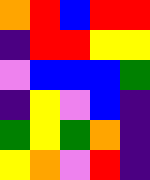[["orange", "red", "blue", "red", "red"], ["indigo", "red", "red", "yellow", "yellow"], ["violet", "blue", "blue", "blue", "green"], ["indigo", "yellow", "violet", "blue", "indigo"], ["green", "yellow", "green", "orange", "indigo"], ["yellow", "orange", "violet", "red", "indigo"]]